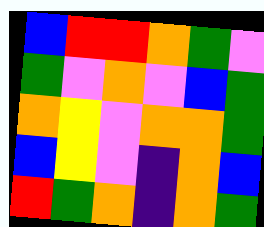[["blue", "red", "red", "orange", "green", "violet"], ["green", "violet", "orange", "violet", "blue", "green"], ["orange", "yellow", "violet", "orange", "orange", "green"], ["blue", "yellow", "violet", "indigo", "orange", "blue"], ["red", "green", "orange", "indigo", "orange", "green"]]